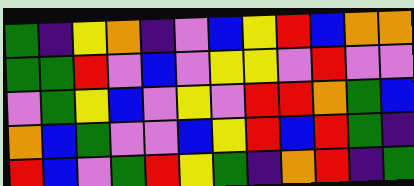[["green", "indigo", "yellow", "orange", "indigo", "violet", "blue", "yellow", "red", "blue", "orange", "orange"], ["green", "green", "red", "violet", "blue", "violet", "yellow", "yellow", "violet", "red", "violet", "violet"], ["violet", "green", "yellow", "blue", "violet", "yellow", "violet", "red", "red", "orange", "green", "blue"], ["orange", "blue", "green", "violet", "violet", "blue", "yellow", "red", "blue", "red", "green", "indigo"], ["red", "blue", "violet", "green", "red", "yellow", "green", "indigo", "orange", "red", "indigo", "green"]]